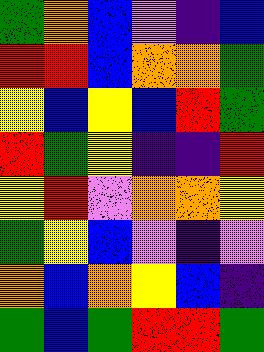[["green", "orange", "blue", "violet", "indigo", "blue"], ["red", "red", "blue", "orange", "orange", "green"], ["yellow", "blue", "yellow", "blue", "red", "green"], ["red", "green", "yellow", "indigo", "indigo", "red"], ["yellow", "red", "violet", "orange", "orange", "yellow"], ["green", "yellow", "blue", "violet", "indigo", "violet"], ["orange", "blue", "orange", "yellow", "blue", "indigo"], ["green", "blue", "green", "red", "red", "green"]]